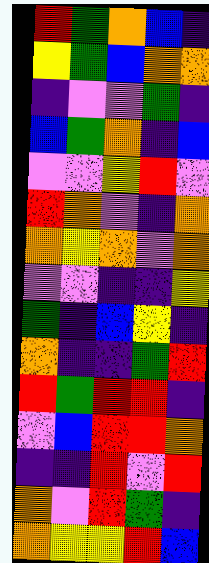[["red", "green", "orange", "blue", "indigo"], ["yellow", "green", "blue", "orange", "orange"], ["indigo", "violet", "violet", "green", "indigo"], ["blue", "green", "orange", "indigo", "blue"], ["violet", "violet", "yellow", "red", "violet"], ["red", "orange", "violet", "indigo", "orange"], ["orange", "yellow", "orange", "violet", "orange"], ["violet", "violet", "indigo", "indigo", "yellow"], ["green", "indigo", "blue", "yellow", "indigo"], ["orange", "indigo", "indigo", "green", "red"], ["red", "green", "red", "red", "indigo"], ["violet", "blue", "red", "red", "orange"], ["indigo", "indigo", "red", "violet", "red"], ["orange", "violet", "red", "green", "indigo"], ["orange", "yellow", "yellow", "red", "blue"]]